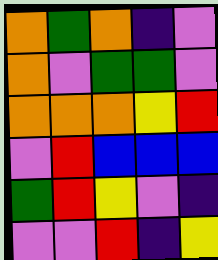[["orange", "green", "orange", "indigo", "violet"], ["orange", "violet", "green", "green", "violet"], ["orange", "orange", "orange", "yellow", "red"], ["violet", "red", "blue", "blue", "blue"], ["green", "red", "yellow", "violet", "indigo"], ["violet", "violet", "red", "indigo", "yellow"]]